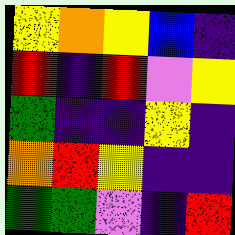[["yellow", "orange", "yellow", "blue", "indigo"], ["red", "indigo", "red", "violet", "yellow"], ["green", "indigo", "indigo", "yellow", "indigo"], ["orange", "red", "yellow", "indigo", "indigo"], ["green", "green", "violet", "indigo", "red"]]